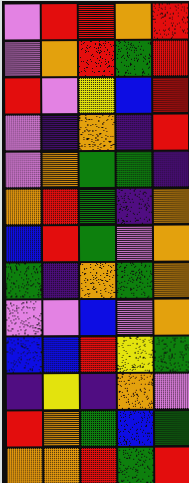[["violet", "red", "red", "orange", "red"], ["violet", "orange", "red", "green", "red"], ["red", "violet", "yellow", "blue", "red"], ["violet", "indigo", "orange", "indigo", "red"], ["violet", "orange", "green", "green", "indigo"], ["orange", "red", "green", "indigo", "orange"], ["blue", "red", "green", "violet", "orange"], ["green", "indigo", "orange", "green", "orange"], ["violet", "violet", "blue", "violet", "orange"], ["blue", "blue", "red", "yellow", "green"], ["indigo", "yellow", "indigo", "orange", "violet"], ["red", "orange", "green", "blue", "green"], ["orange", "orange", "red", "green", "red"]]